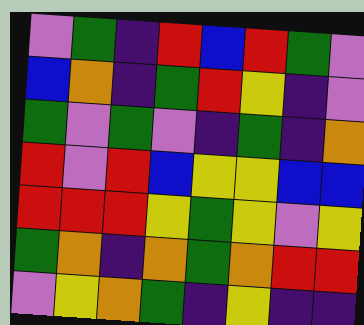[["violet", "green", "indigo", "red", "blue", "red", "green", "violet"], ["blue", "orange", "indigo", "green", "red", "yellow", "indigo", "violet"], ["green", "violet", "green", "violet", "indigo", "green", "indigo", "orange"], ["red", "violet", "red", "blue", "yellow", "yellow", "blue", "blue"], ["red", "red", "red", "yellow", "green", "yellow", "violet", "yellow"], ["green", "orange", "indigo", "orange", "green", "orange", "red", "red"], ["violet", "yellow", "orange", "green", "indigo", "yellow", "indigo", "indigo"]]